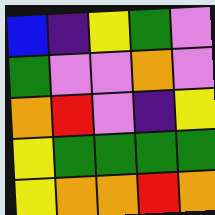[["blue", "indigo", "yellow", "green", "violet"], ["green", "violet", "violet", "orange", "violet"], ["orange", "red", "violet", "indigo", "yellow"], ["yellow", "green", "green", "green", "green"], ["yellow", "orange", "orange", "red", "orange"]]